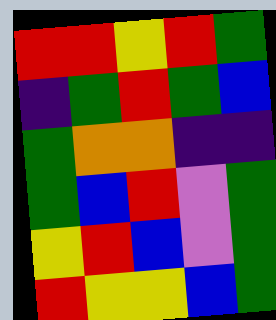[["red", "red", "yellow", "red", "green"], ["indigo", "green", "red", "green", "blue"], ["green", "orange", "orange", "indigo", "indigo"], ["green", "blue", "red", "violet", "green"], ["yellow", "red", "blue", "violet", "green"], ["red", "yellow", "yellow", "blue", "green"]]